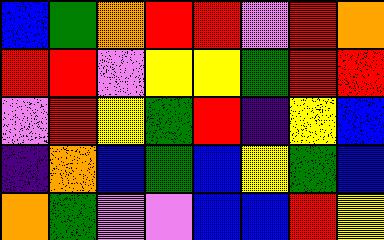[["blue", "green", "orange", "red", "red", "violet", "red", "orange"], ["red", "red", "violet", "yellow", "yellow", "green", "red", "red"], ["violet", "red", "yellow", "green", "red", "indigo", "yellow", "blue"], ["indigo", "orange", "blue", "green", "blue", "yellow", "green", "blue"], ["orange", "green", "violet", "violet", "blue", "blue", "red", "yellow"]]